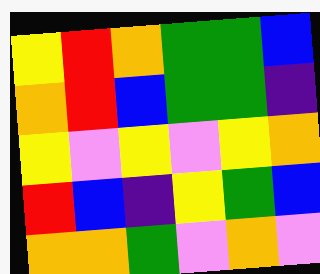[["yellow", "red", "orange", "green", "green", "blue"], ["orange", "red", "blue", "green", "green", "indigo"], ["yellow", "violet", "yellow", "violet", "yellow", "orange"], ["red", "blue", "indigo", "yellow", "green", "blue"], ["orange", "orange", "green", "violet", "orange", "violet"]]